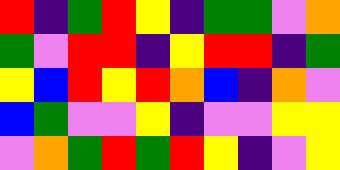[["red", "indigo", "green", "red", "yellow", "indigo", "green", "green", "violet", "orange"], ["green", "violet", "red", "red", "indigo", "yellow", "red", "red", "indigo", "green"], ["yellow", "blue", "red", "yellow", "red", "orange", "blue", "indigo", "orange", "violet"], ["blue", "green", "violet", "violet", "yellow", "indigo", "violet", "violet", "yellow", "yellow"], ["violet", "orange", "green", "red", "green", "red", "yellow", "indigo", "violet", "yellow"]]